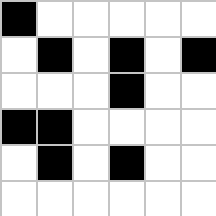[["black", "white", "white", "white", "white", "white"], ["white", "black", "white", "black", "white", "black"], ["white", "white", "white", "black", "white", "white"], ["black", "black", "white", "white", "white", "white"], ["white", "black", "white", "black", "white", "white"], ["white", "white", "white", "white", "white", "white"]]